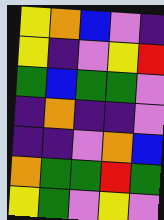[["yellow", "orange", "blue", "violet", "indigo"], ["yellow", "indigo", "violet", "yellow", "red"], ["green", "blue", "green", "green", "violet"], ["indigo", "orange", "indigo", "indigo", "violet"], ["indigo", "indigo", "violet", "orange", "blue"], ["orange", "green", "green", "red", "green"], ["yellow", "green", "violet", "yellow", "violet"]]